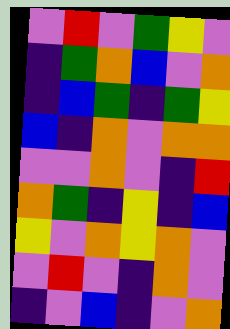[["violet", "red", "violet", "green", "yellow", "violet"], ["indigo", "green", "orange", "blue", "violet", "orange"], ["indigo", "blue", "green", "indigo", "green", "yellow"], ["blue", "indigo", "orange", "violet", "orange", "orange"], ["violet", "violet", "orange", "violet", "indigo", "red"], ["orange", "green", "indigo", "yellow", "indigo", "blue"], ["yellow", "violet", "orange", "yellow", "orange", "violet"], ["violet", "red", "violet", "indigo", "orange", "violet"], ["indigo", "violet", "blue", "indigo", "violet", "orange"]]